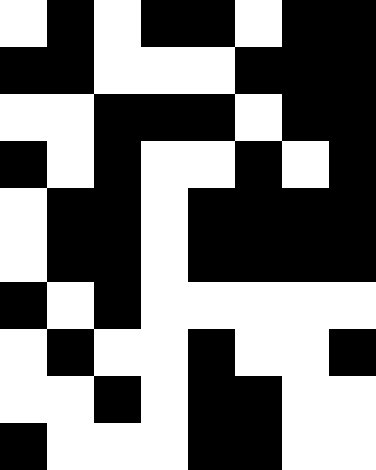[["white", "black", "white", "black", "black", "white", "black", "black"], ["black", "black", "white", "white", "white", "black", "black", "black"], ["white", "white", "black", "black", "black", "white", "black", "black"], ["black", "white", "black", "white", "white", "black", "white", "black"], ["white", "black", "black", "white", "black", "black", "black", "black"], ["white", "black", "black", "white", "black", "black", "black", "black"], ["black", "white", "black", "white", "white", "white", "white", "white"], ["white", "black", "white", "white", "black", "white", "white", "black"], ["white", "white", "black", "white", "black", "black", "white", "white"], ["black", "white", "white", "white", "black", "black", "white", "white"]]